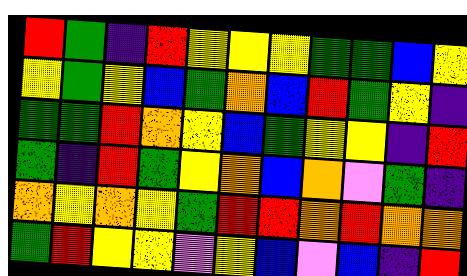[["red", "green", "indigo", "red", "yellow", "yellow", "yellow", "green", "green", "blue", "yellow"], ["yellow", "green", "yellow", "blue", "green", "orange", "blue", "red", "green", "yellow", "indigo"], ["green", "green", "red", "orange", "yellow", "blue", "green", "yellow", "yellow", "indigo", "red"], ["green", "indigo", "red", "green", "yellow", "orange", "blue", "orange", "violet", "green", "indigo"], ["orange", "yellow", "orange", "yellow", "green", "red", "red", "orange", "red", "orange", "orange"], ["green", "red", "yellow", "yellow", "violet", "yellow", "blue", "violet", "blue", "indigo", "red"]]